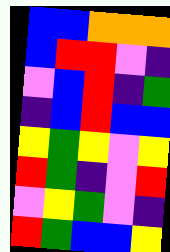[["blue", "blue", "orange", "orange", "orange"], ["blue", "red", "red", "violet", "indigo"], ["violet", "blue", "red", "indigo", "green"], ["indigo", "blue", "red", "blue", "blue"], ["yellow", "green", "yellow", "violet", "yellow"], ["red", "green", "indigo", "violet", "red"], ["violet", "yellow", "green", "violet", "indigo"], ["red", "green", "blue", "blue", "yellow"]]